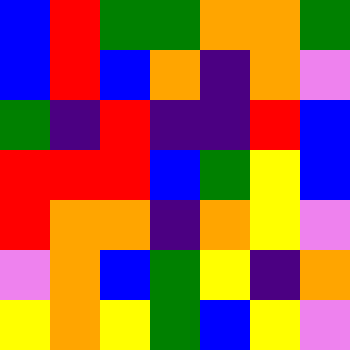[["blue", "red", "green", "green", "orange", "orange", "green"], ["blue", "red", "blue", "orange", "indigo", "orange", "violet"], ["green", "indigo", "red", "indigo", "indigo", "red", "blue"], ["red", "red", "red", "blue", "green", "yellow", "blue"], ["red", "orange", "orange", "indigo", "orange", "yellow", "violet"], ["violet", "orange", "blue", "green", "yellow", "indigo", "orange"], ["yellow", "orange", "yellow", "green", "blue", "yellow", "violet"]]